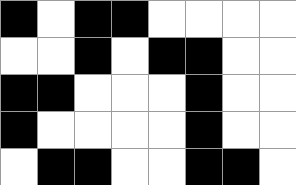[["black", "white", "black", "black", "white", "white", "white", "white"], ["white", "white", "black", "white", "black", "black", "white", "white"], ["black", "black", "white", "white", "white", "black", "white", "white"], ["black", "white", "white", "white", "white", "black", "white", "white"], ["white", "black", "black", "white", "white", "black", "black", "white"]]